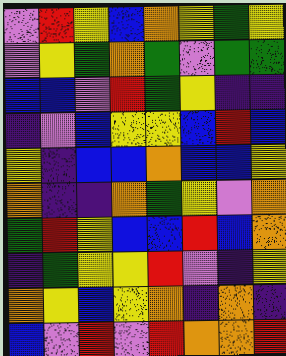[["violet", "red", "yellow", "blue", "orange", "yellow", "green", "yellow"], ["violet", "yellow", "green", "orange", "green", "violet", "green", "green"], ["blue", "blue", "violet", "red", "green", "yellow", "indigo", "indigo"], ["indigo", "violet", "blue", "yellow", "yellow", "blue", "red", "blue"], ["yellow", "indigo", "blue", "blue", "orange", "blue", "blue", "yellow"], ["orange", "indigo", "indigo", "orange", "green", "yellow", "violet", "orange"], ["green", "red", "yellow", "blue", "blue", "red", "blue", "orange"], ["indigo", "green", "yellow", "yellow", "red", "violet", "indigo", "yellow"], ["orange", "yellow", "blue", "yellow", "orange", "indigo", "orange", "indigo"], ["blue", "violet", "red", "violet", "red", "orange", "orange", "red"]]